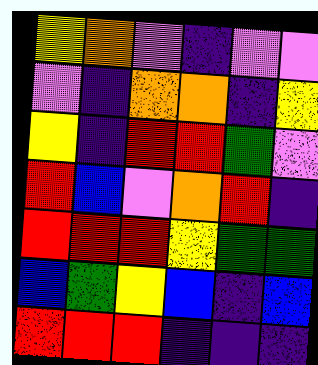[["yellow", "orange", "violet", "indigo", "violet", "violet"], ["violet", "indigo", "orange", "orange", "indigo", "yellow"], ["yellow", "indigo", "red", "red", "green", "violet"], ["red", "blue", "violet", "orange", "red", "indigo"], ["red", "red", "red", "yellow", "green", "green"], ["blue", "green", "yellow", "blue", "indigo", "blue"], ["red", "red", "red", "indigo", "indigo", "indigo"]]